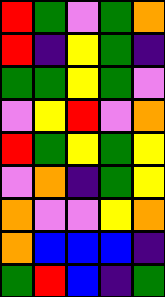[["red", "green", "violet", "green", "orange"], ["red", "indigo", "yellow", "green", "indigo"], ["green", "green", "yellow", "green", "violet"], ["violet", "yellow", "red", "violet", "orange"], ["red", "green", "yellow", "green", "yellow"], ["violet", "orange", "indigo", "green", "yellow"], ["orange", "violet", "violet", "yellow", "orange"], ["orange", "blue", "blue", "blue", "indigo"], ["green", "red", "blue", "indigo", "green"]]